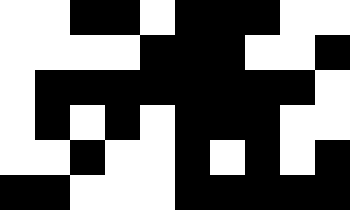[["white", "white", "black", "black", "white", "black", "black", "black", "white", "white"], ["white", "white", "white", "white", "black", "black", "black", "white", "white", "black"], ["white", "black", "black", "black", "black", "black", "black", "black", "black", "white"], ["white", "black", "white", "black", "white", "black", "black", "black", "white", "white"], ["white", "white", "black", "white", "white", "black", "white", "black", "white", "black"], ["black", "black", "white", "white", "white", "black", "black", "black", "black", "black"]]